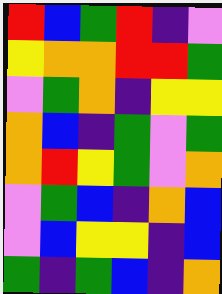[["red", "blue", "green", "red", "indigo", "violet"], ["yellow", "orange", "orange", "red", "red", "green"], ["violet", "green", "orange", "indigo", "yellow", "yellow"], ["orange", "blue", "indigo", "green", "violet", "green"], ["orange", "red", "yellow", "green", "violet", "orange"], ["violet", "green", "blue", "indigo", "orange", "blue"], ["violet", "blue", "yellow", "yellow", "indigo", "blue"], ["green", "indigo", "green", "blue", "indigo", "orange"]]